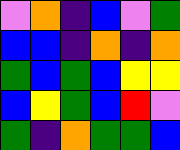[["violet", "orange", "indigo", "blue", "violet", "green"], ["blue", "blue", "indigo", "orange", "indigo", "orange"], ["green", "blue", "green", "blue", "yellow", "yellow"], ["blue", "yellow", "green", "blue", "red", "violet"], ["green", "indigo", "orange", "green", "green", "blue"]]